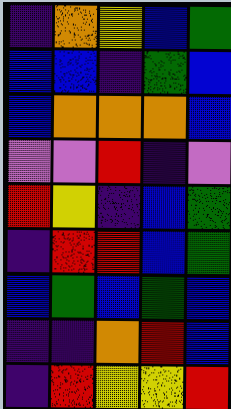[["indigo", "orange", "yellow", "blue", "green"], ["blue", "blue", "indigo", "green", "blue"], ["blue", "orange", "orange", "orange", "blue"], ["violet", "violet", "red", "indigo", "violet"], ["red", "yellow", "indigo", "blue", "green"], ["indigo", "red", "red", "blue", "green"], ["blue", "green", "blue", "green", "blue"], ["indigo", "indigo", "orange", "red", "blue"], ["indigo", "red", "yellow", "yellow", "red"]]